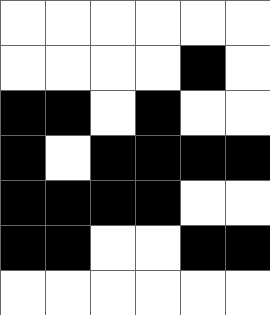[["white", "white", "white", "white", "white", "white"], ["white", "white", "white", "white", "black", "white"], ["black", "black", "white", "black", "white", "white"], ["black", "white", "black", "black", "black", "black"], ["black", "black", "black", "black", "white", "white"], ["black", "black", "white", "white", "black", "black"], ["white", "white", "white", "white", "white", "white"]]